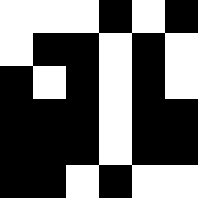[["white", "white", "white", "black", "white", "black"], ["white", "black", "black", "white", "black", "white"], ["black", "white", "black", "white", "black", "white"], ["black", "black", "black", "white", "black", "black"], ["black", "black", "black", "white", "black", "black"], ["black", "black", "white", "black", "white", "white"]]